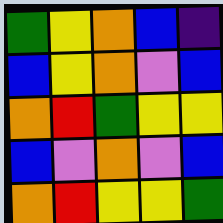[["green", "yellow", "orange", "blue", "indigo"], ["blue", "yellow", "orange", "violet", "blue"], ["orange", "red", "green", "yellow", "yellow"], ["blue", "violet", "orange", "violet", "blue"], ["orange", "red", "yellow", "yellow", "green"]]